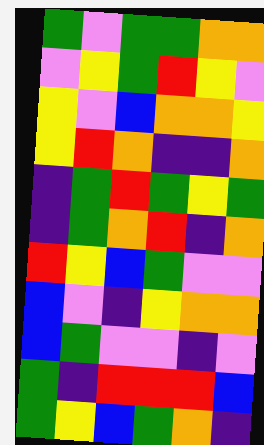[["green", "violet", "green", "green", "orange", "orange"], ["violet", "yellow", "green", "red", "yellow", "violet"], ["yellow", "violet", "blue", "orange", "orange", "yellow"], ["yellow", "red", "orange", "indigo", "indigo", "orange"], ["indigo", "green", "red", "green", "yellow", "green"], ["indigo", "green", "orange", "red", "indigo", "orange"], ["red", "yellow", "blue", "green", "violet", "violet"], ["blue", "violet", "indigo", "yellow", "orange", "orange"], ["blue", "green", "violet", "violet", "indigo", "violet"], ["green", "indigo", "red", "red", "red", "blue"], ["green", "yellow", "blue", "green", "orange", "indigo"]]